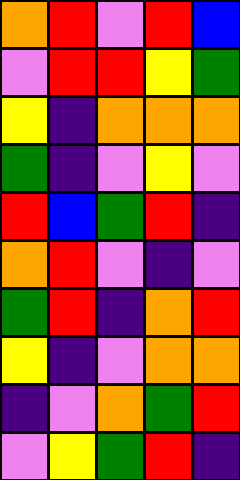[["orange", "red", "violet", "red", "blue"], ["violet", "red", "red", "yellow", "green"], ["yellow", "indigo", "orange", "orange", "orange"], ["green", "indigo", "violet", "yellow", "violet"], ["red", "blue", "green", "red", "indigo"], ["orange", "red", "violet", "indigo", "violet"], ["green", "red", "indigo", "orange", "red"], ["yellow", "indigo", "violet", "orange", "orange"], ["indigo", "violet", "orange", "green", "red"], ["violet", "yellow", "green", "red", "indigo"]]